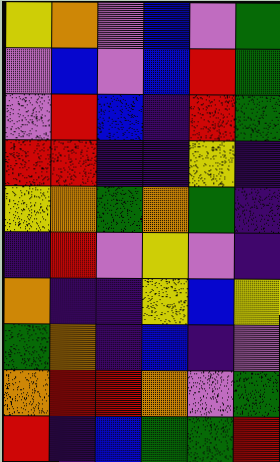[["yellow", "orange", "violet", "blue", "violet", "green"], ["violet", "blue", "violet", "blue", "red", "green"], ["violet", "red", "blue", "indigo", "red", "green"], ["red", "red", "indigo", "indigo", "yellow", "indigo"], ["yellow", "orange", "green", "orange", "green", "indigo"], ["indigo", "red", "violet", "yellow", "violet", "indigo"], ["orange", "indigo", "indigo", "yellow", "blue", "yellow"], ["green", "orange", "indigo", "blue", "indigo", "violet"], ["orange", "red", "red", "orange", "violet", "green"], ["red", "indigo", "blue", "green", "green", "red"]]